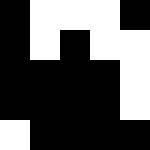[["black", "white", "white", "white", "black"], ["black", "white", "black", "white", "white"], ["black", "black", "black", "black", "white"], ["black", "black", "black", "black", "white"], ["white", "black", "black", "black", "black"]]